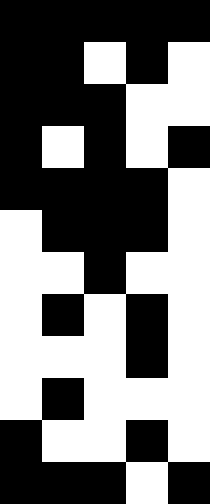[["black", "black", "black", "black", "black"], ["black", "black", "white", "black", "white"], ["black", "black", "black", "white", "white"], ["black", "white", "black", "white", "black"], ["black", "black", "black", "black", "white"], ["white", "black", "black", "black", "white"], ["white", "white", "black", "white", "white"], ["white", "black", "white", "black", "white"], ["white", "white", "white", "black", "white"], ["white", "black", "white", "white", "white"], ["black", "white", "white", "black", "white"], ["black", "black", "black", "white", "black"]]